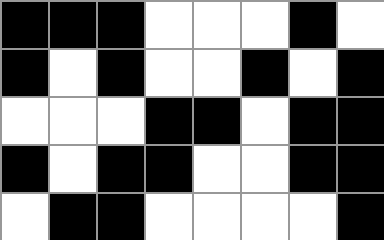[["black", "black", "black", "white", "white", "white", "black", "white"], ["black", "white", "black", "white", "white", "black", "white", "black"], ["white", "white", "white", "black", "black", "white", "black", "black"], ["black", "white", "black", "black", "white", "white", "black", "black"], ["white", "black", "black", "white", "white", "white", "white", "black"]]